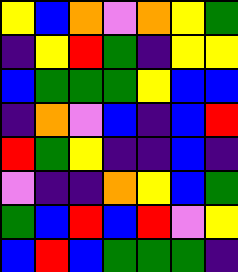[["yellow", "blue", "orange", "violet", "orange", "yellow", "green"], ["indigo", "yellow", "red", "green", "indigo", "yellow", "yellow"], ["blue", "green", "green", "green", "yellow", "blue", "blue"], ["indigo", "orange", "violet", "blue", "indigo", "blue", "red"], ["red", "green", "yellow", "indigo", "indigo", "blue", "indigo"], ["violet", "indigo", "indigo", "orange", "yellow", "blue", "green"], ["green", "blue", "red", "blue", "red", "violet", "yellow"], ["blue", "red", "blue", "green", "green", "green", "indigo"]]